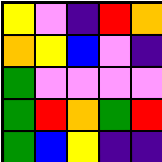[["yellow", "violet", "indigo", "red", "orange"], ["orange", "yellow", "blue", "violet", "indigo"], ["green", "violet", "violet", "violet", "violet"], ["green", "red", "orange", "green", "red"], ["green", "blue", "yellow", "indigo", "indigo"]]